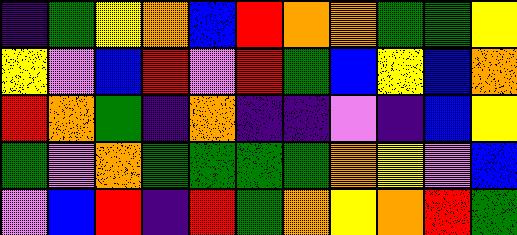[["indigo", "green", "yellow", "orange", "blue", "red", "orange", "orange", "green", "green", "yellow"], ["yellow", "violet", "blue", "red", "violet", "red", "green", "blue", "yellow", "blue", "orange"], ["red", "orange", "green", "indigo", "orange", "indigo", "indigo", "violet", "indigo", "blue", "yellow"], ["green", "violet", "orange", "green", "green", "green", "green", "orange", "yellow", "violet", "blue"], ["violet", "blue", "red", "indigo", "red", "green", "orange", "yellow", "orange", "red", "green"]]